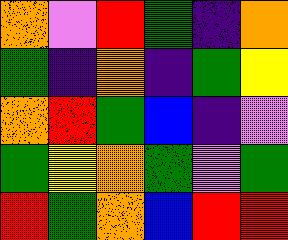[["orange", "violet", "red", "green", "indigo", "orange"], ["green", "indigo", "orange", "indigo", "green", "yellow"], ["orange", "red", "green", "blue", "indigo", "violet"], ["green", "yellow", "orange", "green", "violet", "green"], ["red", "green", "orange", "blue", "red", "red"]]